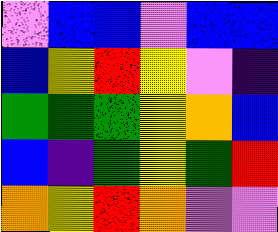[["violet", "blue", "blue", "violet", "blue", "blue"], ["blue", "yellow", "red", "yellow", "violet", "indigo"], ["green", "green", "green", "yellow", "orange", "blue"], ["blue", "indigo", "green", "yellow", "green", "red"], ["orange", "yellow", "red", "orange", "violet", "violet"]]